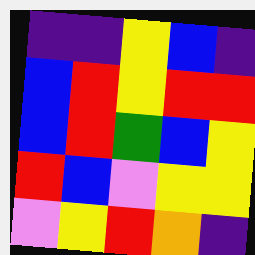[["indigo", "indigo", "yellow", "blue", "indigo"], ["blue", "red", "yellow", "red", "red"], ["blue", "red", "green", "blue", "yellow"], ["red", "blue", "violet", "yellow", "yellow"], ["violet", "yellow", "red", "orange", "indigo"]]